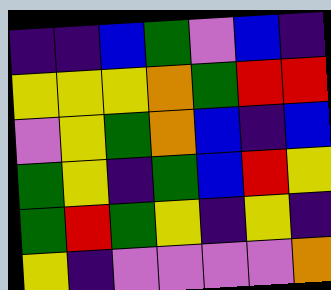[["indigo", "indigo", "blue", "green", "violet", "blue", "indigo"], ["yellow", "yellow", "yellow", "orange", "green", "red", "red"], ["violet", "yellow", "green", "orange", "blue", "indigo", "blue"], ["green", "yellow", "indigo", "green", "blue", "red", "yellow"], ["green", "red", "green", "yellow", "indigo", "yellow", "indigo"], ["yellow", "indigo", "violet", "violet", "violet", "violet", "orange"]]